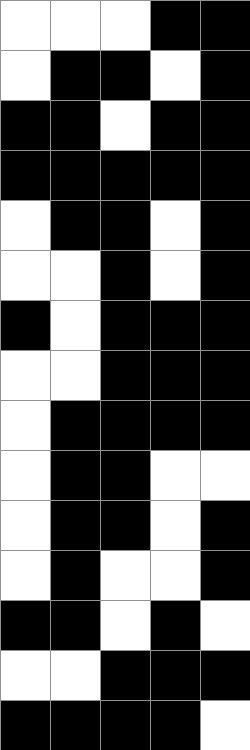[["white", "white", "white", "black", "black"], ["white", "black", "black", "white", "black"], ["black", "black", "white", "black", "black"], ["black", "black", "black", "black", "black"], ["white", "black", "black", "white", "black"], ["white", "white", "black", "white", "black"], ["black", "white", "black", "black", "black"], ["white", "white", "black", "black", "black"], ["white", "black", "black", "black", "black"], ["white", "black", "black", "white", "white"], ["white", "black", "black", "white", "black"], ["white", "black", "white", "white", "black"], ["black", "black", "white", "black", "white"], ["white", "white", "black", "black", "black"], ["black", "black", "black", "black", "white"]]